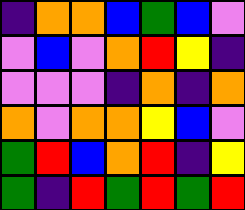[["indigo", "orange", "orange", "blue", "green", "blue", "violet"], ["violet", "blue", "violet", "orange", "red", "yellow", "indigo"], ["violet", "violet", "violet", "indigo", "orange", "indigo", "orange"], ["orange", "violet", "orange", "orange", "yellow", "blue", "violet"], ["green", "red", "blue", "orange", "red", "indigo", "yellow"], ["green", "indigo", "red", "green", "red", "green", "red"]]